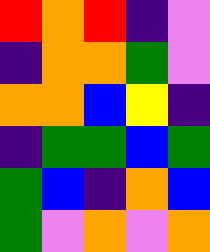[["red", "orange", "red", "indigo", "violet"], ["indigo", "orange", "orange", "green", "violet"], ["orange", "orange", "blue", "yellow", "indigo"], ["indigo", "green", "green", "blue", "green"], ["green", "blue", "indigo", "orange", "blue"], ["green", "violet", "orange", "violet", "orange"]]